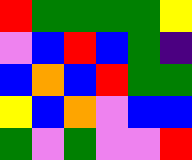[["red", "green", "green", "green", "green", "yellow"], ["violet", "blue", "red", "blue", "green", "indigo"], ["blue", "orange", "blue", "red", "green", "green"], ["yellow", "blue", "orange", "violet", "blue", "blue"], ["green", "violet", "green", "violet", "violet", "red"]]